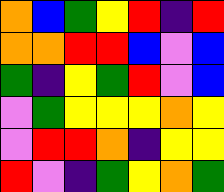[["orange", "blue", "green", "yellow", "red", "indigo", "red"], ["orange", "orange", "red", "red", "blue", "violet", "blue"], ["green", "indigo", "yellow", "green", "red", "violet", "blue"], ["violet", "green", "yellow", "yellow", "yellow", "orange", "yellow"], ["violet", "red", "red", "orange", "indigo", "yellow", "yellow"], ["red", "violet", "indigo", "green", "yellow", "orange", "green"]]